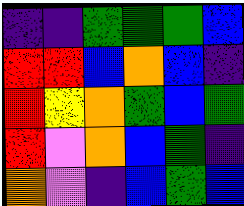[["indigo", "indigo", "green", "green", "green", "blue"], ["red", "red", "blue", "orange", "blue", "indigo"], ["red", "yellow", "orange", "green", "blue", "green"], ["red", "violet", "orange", "blue", "green", "indigo"], ["orange", "violet", "indigo", "blue", "green", "blue"]]